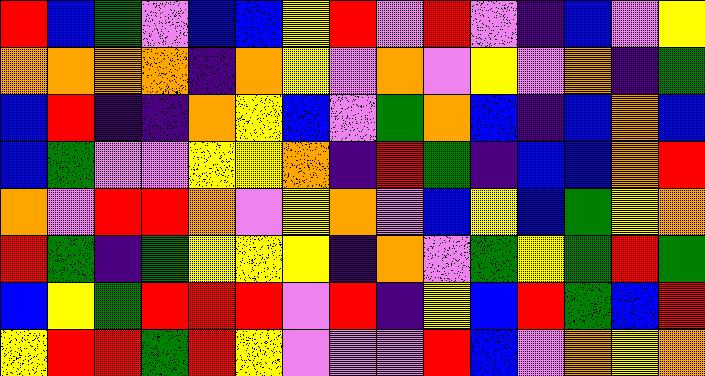[["red", "blue", "green", "violet", "blue", "blue", "yellow", "red", "violet", "red", "violet", "indigo", "blue", "violet", "yellow"], ["orange", "orange", "orange", "orange", "indigo", "orange", "yellow", "violet", "orange", "violet", "yellow", "violet", "orange", "indigo", "green"], ["blue", "red", "indigo", "indigo", "orange", "yellow", "blue", "violet", "green", "orange", "blue", "indigo", "blue", "orange", "blue"], ["blue", "green", "violet", "violet", "yellow", "yellow", "orange", "indigo", "red", "green", "indigo", "blue", "blue", "orange", "red"], ["orange", "violet", "red", "red", "orange", "violet", "yellow", "orange", "violet", "blue", "yellow", "blue", "green", "yellow", "orange"], ["red", "green", "indigo", "green", "yellow", "yellow", "yellow", "indigo", "orange", "violet", "green", "yellow", "green", "red", "green"], ["blue", "yellow", "green", "red", "red", "red", "violet", "red", "indigo", "yellow", "blue", "red", "green", "blue", "red"], ["yellow", "red", "red", "green", "red", "yellow", "violet", "violet", "violet", "red", "blue", "violet", "orange", "yellow", "orange"]]